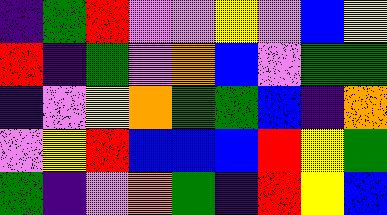[["indigo", "green", "red", "violet", "violet", "yellow", "violet", "blue", "yellow"], ["red", "indigo", "green", "violet", "orange", "blue", "violet", "green", "green"], ["indigo", "violet", "yellow", "orange", "green", "green", "blue", "indigo", "orange"], ["violet", "yellow", "red", "blue", "blue", "blue", "red", "yellow", "green"], ["green", "indigo", "violet", "orange", "green", "indigo", "red", "yellow", "blue"]]